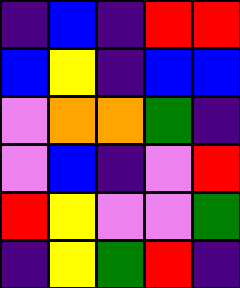[["indigo", "blue", "indigo", "red", "red"], ["blue", "yellow", "indigo", "blue", "blue"], ["violet", "orange", "orange", "green", "indigo"], ["violet", "blue", "indigo", "violet", "red"], ["red", "yellow", "violet", "violet", "green"], ["indigo", "yellow", "green", "red", "indigo"]]